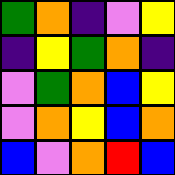[["green", "orange", "indigo", "violet", "yellow"], ["indigo", "yellow", "green", "orange", "indigo"], ["violet", "green", "orange", "blue", "yellow"], ["violet", "orange", "yellow", "blue", "orange"], ["blue", "violet", "orange", "red", "blue"]]